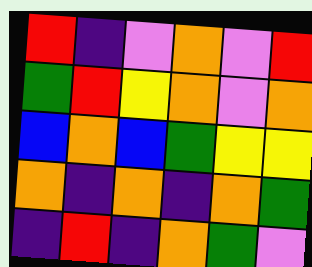[["red", "indigo", "violet", "orange", "violet", "red"], ["green", "red", "yellow", "orange", "violet", "orange"], ["blue", "orange", "blue", "green", "yellow", "yellow"], ["orange", "indigo", "orange", "indigo", "orange", "green"], ["indigo", "red", "indigo", "orange", "green", "violet"]]